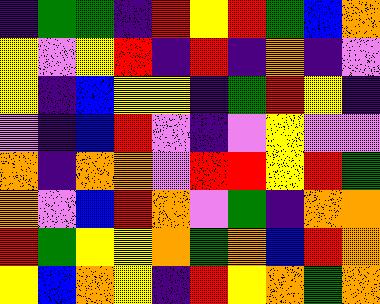[["indigo", "green", "green", "indigo", "red", "yellow", "red", "green", "blue", "orange"], ["yellow", "violet", "yellow", "red", "indigo", "red", "indigo", "orange", "indigo", "violet"], ["yellow", "indigo", "blue", "yellow", "yellow", "indigo", "green", "red", "yellow", "indigo"], ["violet", "indigo", "blue", "red", "violet", "indigo", "violet", "yellow", "violet", "violet"], ["orange", "indigo", "orange", "orange", "violet", "red", "red", "yellow", "red", "green"], ["orange", "violet", "blue", "red", "orange", "violet", "green", "indigo", "orange", "orange"], ["red", "green", "yellow", "yellow", "orange", "green", "orange", "blue", "red", "orange"], ["yellow", "blue", "orange", "yellow", "indigo", "red", "yellow", "orange", "green", "orange"]]